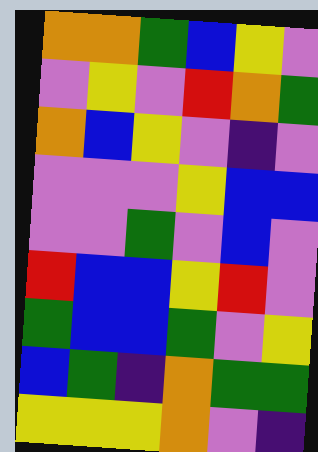[["orange", "orange", "green", "blue", "yellow", "violet"], ["violet", "yellow", "violet", "red", "orange", "green"], ["orange", "blue", "yellow", "violet", "indigo", "violet"], ["violet", "violet", "violet", "yellow", "blue", "blue"], ["violet", "violet", "green", "violet", "blue", "violet"], ["red", "blue", "blue", "yellow", "red", "violet"], ["green", "blue", "blue", "green", "violet", "yellow"], ["blue", "green", "indigo", "orange", "green", "green"], ["yellow", "yellow", "yellow", "orange", "violet", "indigo"]]